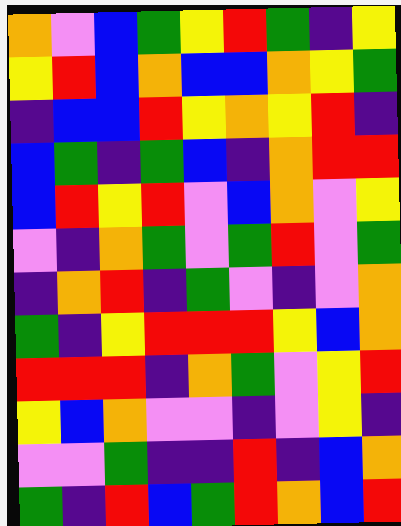[["orange", "violet", "blue", "green", "yellow", "red", "green", "indigo", "yellow"], ["yellow", "red", "blue", "orange", "blue", "blue", "orange", "yellow", "green"], ["indigo", "blue", "blue", "red", "yellow", "orange", "yellow", "red", "indigo"], ["blue", "green", "indigo", "green", "blue", "indigo", "orange", "red", "red"], ["blue", "red", "yellow", "red", "violet", "blue", "orange", "violet", "yellow"], ["violet", "indigo", "orange", "green", "violet", "green", "red", "violet", "green"], ["indigo", "orange", "red", "indigo", "green", "violet", "indigo", "violet", "orange"], ["green", "indigo", "yellow", "red", "red", "red", "yellow", "blue", "orange"], ["red", "red", "red", "indigo", "orange", "green", "violet", "yellow", "red"], ["yellow", "blue", "orange", "violet", "violet", "indigo", "violet", "yellow", "indigo"], ["violet", "violet", "green", "indigo", "indigo", "red", "indigo", "blue", "orange"], ["green", "indigo", "red", "blue", "green", "red", "orange", "blue", "red"]]